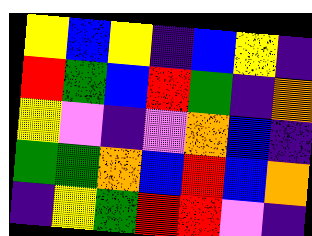[["yellow", "blue", "yellow", "indigo", "blue", "yellow", "indigo"], ["red", "green", "blue", "red", "green", "indigo", "orange"], ["yellow", "violet", "indigo", "violet", "orange", "blue", "indigo"], ["green", "green", "orange", "blue", "red", "blue", "orange"], ["indigo", "yellow", "green", "red", "red", "violet", "indigo"]]